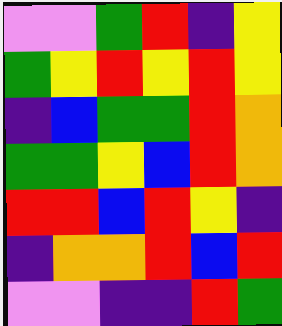[["violet", "violet", "green", "red", "indigo", "yellow"], ["green", "yellow", "red", "yellow", "red", "yellow"], ["indigo", "blue", "green", "green", "red", "orange"], ["green", "green", "yellow", "blue", "red", "orange"], ["red", "red", "blue", "red", "yellow", "indigo"], ["indigo", "orange", "orange", "red", "blue", "red"], ["violet", "violet", "indigo", "indigo", "red", "green"]]